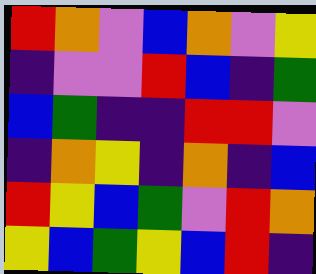[["red", "orange", "violet", "blue", "orange", "violet", "yellow"], ["indigo", "violet", "violet", "red", "blue", "indigo", "green"], ["blue", "green", "indigo", "indigo", "red", "red", "violet"], ["indigo", "orange", "yellow", "indigo", "orange", "indigo", "blue"], ["red", "yellow", "blue", "green", "violet", "red", "orange"], ["yellow", "blue", "green", "yellow", "blue", "red", "indigo"]]